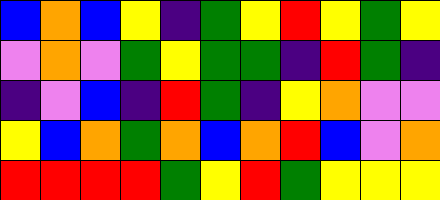[["blue", "orange", "blue", "yellow", "indigo", "green", "yellow", "red", "yellow", "green", "yellow"], ["violet", "orange", "violet", "green", "yellow", "green", "green", "indigo", "red", "green", "indigo"], ["indigo", "violet", "blue", "indigo", "red", "green", "indigo", "yellow", "orange", "violet", "violet"], ["yellow", "blue", "orange", "green", "orange", "blue", "orange", "red", "blue", "violet", "orange"], ["red", "red", "red", "red", "green", "yellow", "red", "green", "yellow", "yellow", "yellow"]]